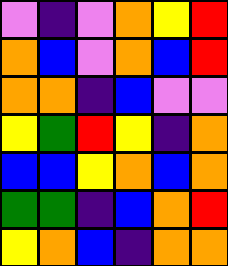[["violet", "indigo", "violet", "orange", "yellow", "red"], ["orange", "blue", "violet", "orange", "blue", "red"], ["orange", "orange", "indigo", "blue", "violet", "violet"], ["yellow", "green", "red", "yellow", "indigo", "orange"], ["blue", "blue", "yellow", "orange", "blue", "orange"], ["green", "green", "indigo", "blue", "orange", "red"], ["yellow", "orange", "blue", "indigo", "orange", "orange"]]